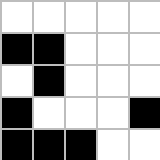[["white", "white", "white", "white", "white"], ["black", "black", "white", "white", "white"], ["white", "black", "white", "white", "white"], ["black", "white", "white", "white", "black"], ["black", "black", "black", "white", "white"]]